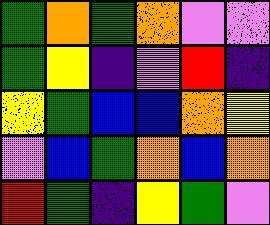[["green", "orange", "green", "orange", "violet", "violet"], ["green", "yellow", "indigo", "violet", "red", "indigo"], ["yellow", "green", "blue", "blue", "orange", "yellow"], ["violet", "blue", "green", "orange", "blue", "orange"], ["red", "green", "indigo", "yellow", "green", "violet"]]